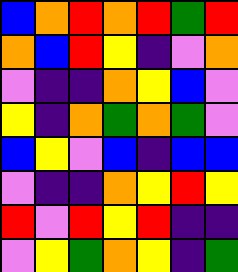[["blue", "orange", "red", "orange", "red", "green", "red"], ["orange", "blue", "red", "yellow", "indigo", "violet", "orange"], ["violet", "indigo", "indigo", "orange", "yellow", "blue", "violet"], ["yellow", "indigo", "orange", "green", "orange", "green", "violet"], ["blue", "yellow", "violet", "blue", "indigo", "blue", "blue"], ["violet", "indigo", "indigo", "orange", "yellow", "red", "yellow"], ["red", "violet", "red", "yellow", "red", "indigo", "indigo"], ["violet", "yellow", "green", "orange", "yellow", "indigo", "green"]]